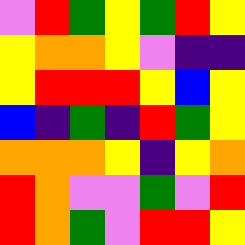[["violet", "red", "green", "yellow", "green", "red", "yellow"], ["yellow", "orange", "orange", "yellow", "violet", "indigo", "indigo"], ["yellow", "red", "red", "red", "yellow", "blue", "yellow"], ["blue", "indigo", "green", "indigo", "red", "green", "yellow"], ["orange", "orange", "orange", "yellow", "indigo", "yellow", "orange"], ["red", "orange", "violet", "violet", "green", "violet", "red"], ["red", "orange", "green", "violet", "red", "red", "yellow"]]